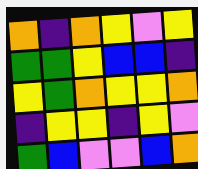[["orange", "indigo", "orange", "yellow", "violet", "yellow"], ["green", "green", "yellow", "blue", "blue", "indigo"], ["yellow", "green", "orange", "yellow", "yellow", "orange"], ["indigo", "yellow", "yellow", "indigo", "yellow", "violet"], ["green", "blue", "violet", "violet", "blue", "orange"]]